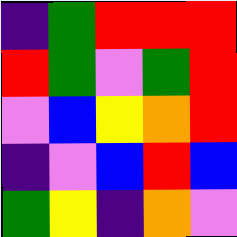[["indigo", "green", "red", "red", "red"], ["red", "green", "violet", "green", "red"], ["violet", "blue", "yellow", "orange", "red"], ["indigo", "violet", "blue", "red", "blue"], ["green", "yellow", "indigo", "orange", "violet"]]